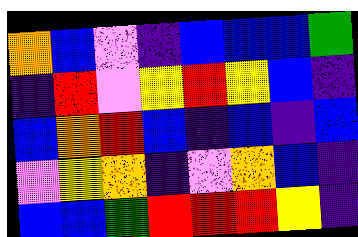[["orange", "blue", "violet", "indigo", "blue", "blue", "blue", "green"], ["indigo", "red", "violet", "yellow", "red", "yellow", "blue", "indigo"], ["blue", "orange", "red", "blue", "indigo", "blue", "indigo", "blue"], ["violet", "yellow", "orange", "indigo", "violet", "orange", "blue", "indigo"], ["blue", "blue", "green", "red", "red", "red", "yellow", "indigo"]]